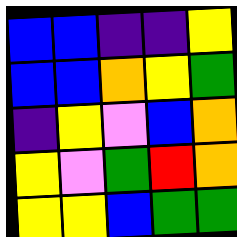[["blue", "blue", "indigo", "indigo", "yellow"], ["blue", "blue", "orange", "yellow", "green"], ["indigo", "yellow", "violet", "blue", "orange"], ["yellow", "violet", "green", "red", "orange"], ["yellow", "yellow", "blue", "green", "green"]]